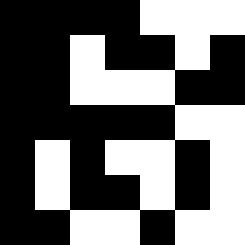[["black", "black", "black", "black", "white", "white", "white"], ["black", "black", "white", "black", "black", "white", "black"], ["black", "black", "white", "white", "white", "black", "black"], ["black", "black", "black", "black", "black", "white", "white"], ["black", "white", "black", "white", "white", "black", "white"], ["black", "white", "black", "black", "white", "black", "white"], ["black", "black", "white", "white", "black", "white", "white"]]